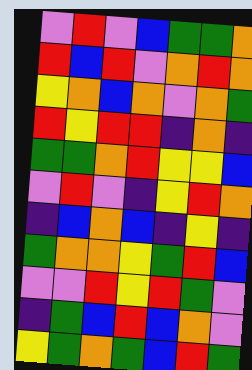[["violet", "red", "violet", "blue", "green", "green", "orange"], ["red", "blue", "red", "violet", "orange", "red", "orange"], ["yellow", "orange", "blue", "orange", "violet", "orange", "green"], ["red", "yellow", "red", "red", "indigo", "orange", "indigo"], ["green", "green", "orange", "red", "yellow", "yellow", "blue"], ["violet", "red", "violet", "indigo", "yellow", "red", "orange"], ["indigo", "blue", "orange", "blue", "indigo", "yellow", "indigo"], ["green", "orange", "orange", "yellow", "green", "red", "blue"], ["violet", "violet", "red", "yellow", "red", "green", "violet"], ["indigo", "green", "blue", "red", "blue", "orange", "violet"], ["yellow", "green", "orange", "green", "blue", "red", "green"]]